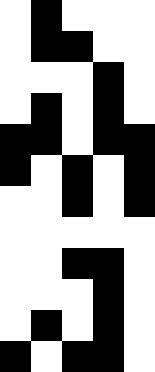[["white", "black", "white", "white", "white"], ["white", "black", "black", "white", "white"], ["white", "white", "white", "black", "white"], ["white", "black", "white", "black", "white"], ["black", "black", "white", "black", "black"], ["black", "white", "black", "white", "black"], ["white", "white", "black", "white", "black"], ["white", "white", "white", "white", "white"], ["white", "white", "black", "black", "white"], ["white", "white", "white", "black", "white"], ["white", "black", "white", "black", "white"], ["black", "white", "black", "black", "white"]]